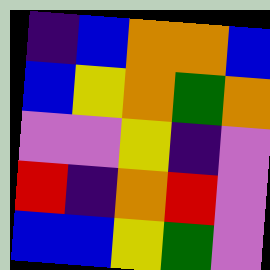[["indigo", "blue", "orange", "orange", "blue"], ["blue", "yellow", "orange", "green", "orange"], ["violet", "violet", "yellow", "indigo", "violet"], ["red", "indigo", "orange", "red", "violet"], ["blue", "blue", "yellow", "green", "violet"]]